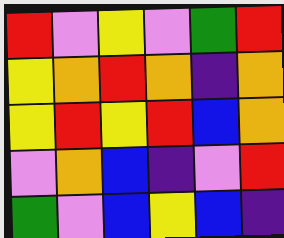[["red", "violet", "yellow", "violet", "green", "red"], ["yellow", "orange", "red", "orange", "indigo", "orange"], ["yellow", "red", "yellow", "red", "blue", "orange"], ["violet", "orange", "blue", "indigo", "violet", "red"], ["green", "violet", "blue", "yellow", "blue", "indigo"]]